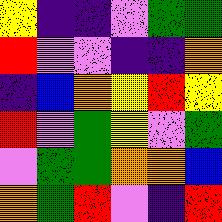[["yellow", "indigo", "indigo", "violet", "green", "green"], ["red", "violet", "violet", "indigo", "indigo", "orange"], ["indigo", "blue", "orange", "yellow", "red", "yellow"], ["red", "violet", "green", "yellow", "violet", "green"], ["violet", "green", "green", "orange", "orange", "blue"], ["orange", "green", "red", "violet", "indigo", "red"]]